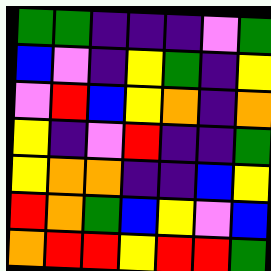[["green", "green", "indigo", "indigo", "indigo", "violet", "green"], ["blue", "violet", "indigo", "yellow", "green", "indigo", "yellow"], ["violet", "red", "blue", "yellow", "orange", "indigo", "orange"], ["yellow", "indigo", "violet", "red", "indigo", "indigo", "green"], ["yellow", "orange", "orange", "indigo", "indigo", "blue", "yellow"], ["red", "orange", "green", "blue", "yellow", "violet", "blue"], ["orange", "red", "red", "yellow", "red", "red", "green"]]